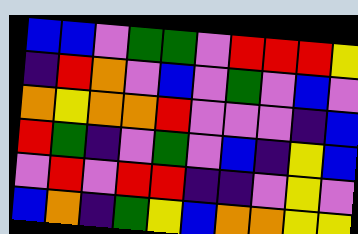[["blue", "blue", "violet", "green", "green", "violet", "red", "red", "red", "yellow"], ["indigo", "red", "orange", "violet", "blue", "violet", "green", "violet", "blue", "violet"], ["orange", "yellow", "orange", "orange", "red", "violet", "violet", "violet", "indigo", "blue"], ["red", "green", "indigo", "violet", "green", "violet", "blue", "indigo", "yellow", "blue"], ["violet", "red", "violet", "red", "red", "indigo", "indigo", "violet", "yellow", "violet"], ["blue", "orange", "indigo", "green", "yellow", "blue", "orange", "orange", "yellow", "yellow"]]